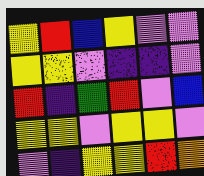[["yellow", "red", "blue", "yellow", "violet", "violet"], ["yellow", "yellow", "violet", "indigo", "indigo", "violet"], ["red", "indigo", "green", "red", "violet", "blue"], ["yellow", "yellow", "violet", "yellow", "yellow", "violet"], ["violet", "indigo", "yellow", "yellow", "red", "orange"]]